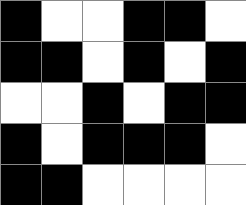[["black", "white", "white", "black", "black", "white"], ["black", "black", "white", "black", "white", "black"], ["white", "white", "black", "white", "black", "black"], ["black", "white", "black", "black", "black", "white"], ["black", "black", "white", "white", "white", "white"]]